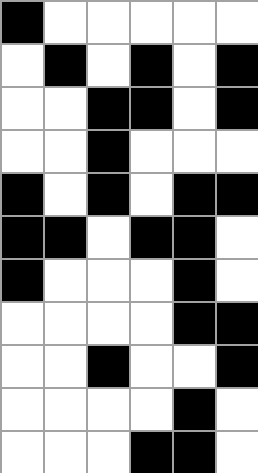[["black", "white", "white", "white", "white", "white"], ["white", "black", "white", "black", "white", "black"], ["white", "white", "black", "black", "white", "black"], ["white", "white", "black", "white", "white", "white"], ["black", "white", "black", "white", "black", "black"], ["black", "black", "white", "black", "black", "white"], ["black", "white", "white", "white", "black", "white"], ["white", "white", "white", "white", "black", "black"], ["white", "white", "black", "white", "white", "black"], ["white", "white", "white", "white", "black", "white"], ["white", "white", "white", "black", "black", "white"]]